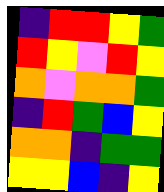[["indigo", "red", "red", "yellow", "green"], ["red", "yellow", "violet", "red", "yellow"], ["orange", "violet", "orange", "orange", "green"], ["indigo", "red", "green", "blue", "yellow"], ["orange", "orange", "indigo", "green", "green"], ["yellow", "yellow", "blue", "indigo", "yellow"]]